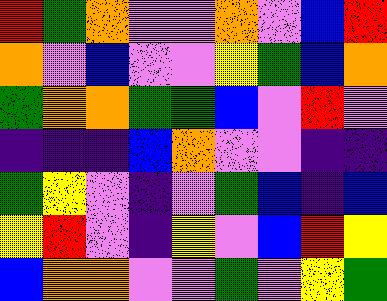[["red", "green", "orange", "violet", "violet", "orange", "violet", "blue", "red"], ["orange", "violet", "blue", "violet", "violet", "yellow", "green", "blue", "orange"], ["green", "orange", "orange", "green", "green", "blue", "violet", "red", "violet"], ["indigo", "indigo", "indigo", "blue", "orange", "violet", "violet", "indigo", "indigo"], ["green", "yellow", "violet", "indigo", "violet", "green", "blue", "indigo", "blue"], ["yellow", "red", "violet", "indigo", "yellow", "violet", "blue", "red", "yellow"], ["blue", "orange", "orange", "violet", "violet", "green", "violet", "yellow", "green"]]